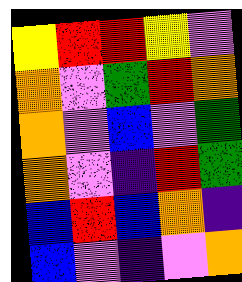[["yellow", "red", "red", "yellow", "violet"], ["orange", "violet", "green", "red", "orange"], ["orange", "violet", "blue", "violet", "green"], ["orange", "violet", "indigo", "red", "green"], ["blue", "red", "blue", "orange", "indigo"], ["blue", "violet", "indigo", "violet", "orange"]]